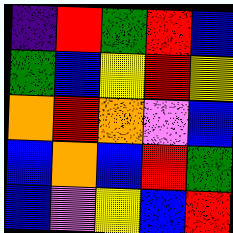[["indigo", "red", "green", "red", "blue"], ["green", "blue", "yellow", "red", "yellow"], ["orange", "red", "orange", "violet", "blue"], ["blue", "orange", "blue", "red", "green"], ["blue", "violet", "yellow", "blue", "red"]]